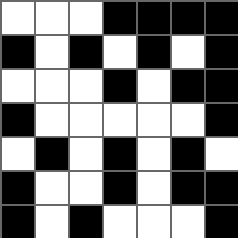[["white", "white", "white", "black", "black", "black", "black"], ["black", "white", "black", "white", "black", "white", "black"], ["white", "white", "white", "black", "white", "black", "black"], ["black", "white", "white", "white", "white", "white", "black"], ["white", "black", "white", "black", "white", "black", "white"], ["black", "white", "white", "black", "white", "black", "black"], ["black", "white", "black", "white", "white", "white", "black"]]